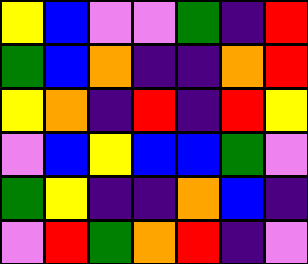[["yellow", "blue", "violet", "violet", "green", "indigo", "red"], ["green", "blue", "orange", "indigo", "indigo", "orange", "red"], ["yellow", "orange", "indigo", "red", "indigo", "red", "yellow"], ["violet", "blue", "yellow", "blue", "blue", "green", "violet"], ["green", "yellow", "indigo", "indigo", "orange", "blue", "indigo"], ["violet", "red", "green", "orange", "red", "indigo", "violet"]]